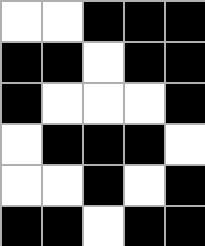[["white", "white", "black", "black", "black"], ["black", "black", "white", "black", "black"], ["black", "white", "white", "white", "black"], ["white", "black", "black", "black", "white"], ["white", "white", "black", "white", "black"], ["black", "black", "white", "black", "black"]]